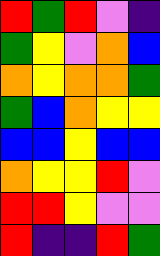[["red", "green", "red", "violet", "indigo"], ["green", "yellow", "violet", "orange", "blue"], ["orange", "yellow", "orange", "orange", "green"], ["green", "blue", "orange", "yellow", "yellow"], ["blue", "blue", "yellow", "blue", "blue"], ["orange", "yellow", "yellow", "red", "violet"], ["red", "red", "yellow", "violet", "violet"], ["red", "indigo", "indigo", "red", "green"]]